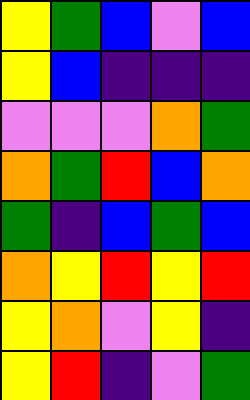[["yellow", "green", "blue", "violet", "blue"], ["yellow", "blue", "indigo", "indigo", "indigo"], ["violet", "violet", "violet", "orange", "green"], ["orange", "green", "red", "blue", "orange"], ["green", "indigo", "blue", "green", "blue"], ["orange", "yellow", "red", "yellow", "red"], ["yellow", "orange", "violet", "yellow", "indigo"], ["yellow", "red", "indigo", "violet", "green"]]